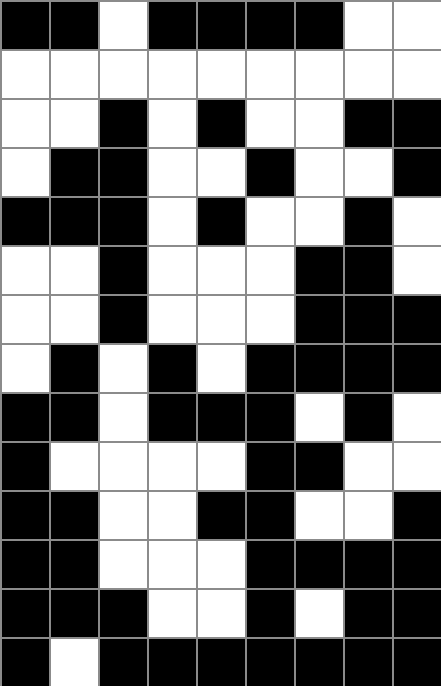[["black", "black", "white", "black", "black", "black", "black", "white", "white"], ["white", "white", "white", "white", "white", "white", "white", "white", "white"], ["white", "white", "black", "white", "black", "white", "white", "black", "black"], ["white", "black", "black", "white", "white", "black", "white", "white", "black"], ["black", "black", "black", "white", "black", "white", "white", "black", "white"], ["white", "white", "black", "white", "white", "white", "black", "black", "white"], ["white", "white", "black", "white", "white", "white", "black", "black", "black"], ["white", "black", "white", "black", "white", "black", "black", "black", "black"], ["black", "black", "white", "black", "black", "black", "white", "black", "white"], ["black", "white", "white", "white", "white", "black", "black", "white", "white"], ["black", "black", "white", "white", "black", "black", "white", "white", "black"], ["black", "black", "white", "white", "white", "black", "black", "black", "black"], ["black", "black", "black", "white", "white", "black", "white", "black", "black"], ["black", "white", "black", "black", "black", "black", "black", "black", "black"]]